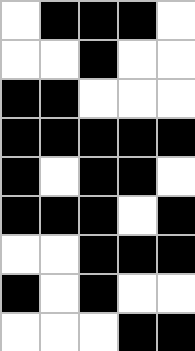[["white", "black", "black", "black", "white"], ["white", "white", "black", "white", "white"], ["black", "black", "white", "white", "white"], ["black", "black", "black", "black", "black"], ["black", "white", "black", "black", "white"], ["black", "black", "black", "white", "black"], ["white", "white", "black", "black", "black"], ["black", "white", "black", "white", "white"], ["white", "white", "white", "black", "black"]]